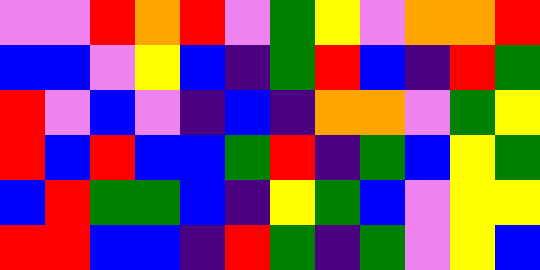[["violet", "violet", "red", "orange", "red", "violet", "green", "yellow", "violet", "orange", "orange", "red"], ["blue", "blue", "violet", "yellow", "blue", "indigo", "green", "red", "blue", "indigo", "red", "green"], ["red", "violet", "blue", "violet", "indigo", "blue", "indigo", "orange", "orange", "violet", "green", "yellow"], ["red", "blue", "red", "blue", "blue", "green", "red", "indigo", "green", "blue", "yellow", "green"], ["blue", "red", "green", "green", "blue", "indigo", "yellow", "green", "blue", "violet", "yellow", "yellow"], ["red", "red", "blue", "blue", "indigo", "red", "green", "indigo", "green", "violet", "yellow", "blue"]]